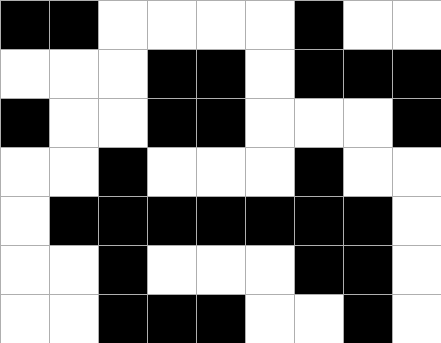[["black", "black", "white", "white", "white", "white", "black", "white", "white"], ["white", "white", "white", "black", "black", "white", "black", "black", "black"], ["black", "white", "white", "black", "black", "white", "white", "white", "black"], ["white", "white", "black", "white", "white", "white", "black", "white", "white"], ["white", "black", "black", "black", "black", "black", "black", "black", "white"], ["white", "white", "black", "white", "white", "white", "black", "black", "white"], ["white", "white", "black", "black", "black", "white", "white", "black", "white"]]